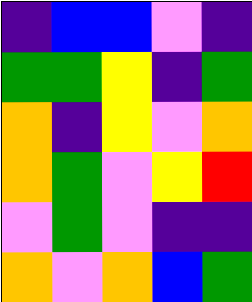[["indigo", "blue", "blue", "violet", "indigo"], ["green", "green", "yellow", "indigo", "green"], ["orange", "indigo", "yellow", "violet", "orange"], ["orange", "green", "violet", "yellow", "red"], ["violet", "green", "violet", "indigo", "indigo"], ["orange", "violet", "orange", "blue", "green"]]